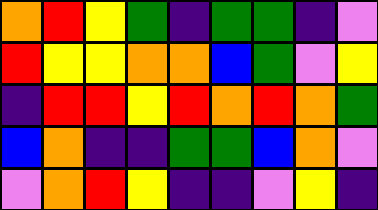[["orange", "red", "yellow", "green", "indigo", "green", "green", "indigo", "violet"], ["red", "yellow", "yellow", "orange", "orange", "blue", "green", "violet", "yellow"], ["indigo", "red", "red", "yellow", "red", "orange", "red", "orange", "green"], ["blue", "orange", "indigo", "indigo", "green", "green", "blue", "orange", "violet"], ["violet", "orange", "red", "yellow", "indigo", "indigo", "violet", "yellow", "indigo"]]